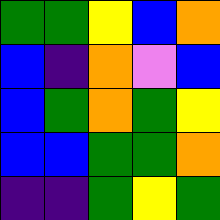[["green", "green", "yellow", "blue", "orange"], ["blue", "indigo", "orange", "violet", "blue"], ["blue", "green", "orange", "green", "yellow"], ["blue", "blue", "green", "green", "orange"], ["indigo", "indigo", "green", "yellow", "green"]]